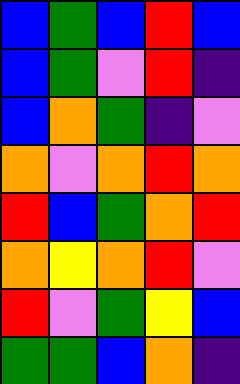[["blue", "green", "blue", "red", "blue"], ["blue", "green", "violet", "red", "indigo"], ["blue", "orange", "green", "indigo", "violet"], ["orange", "violet", "orange", "red", "orange"], ["red", "blue", "green", "orange", "red"], ["orange", "yellow", "orange", "red", "violet"], ["red", "violet", "green", "yellow", "blue"], ["green", "green", "blue", "orange", "indigo"]]